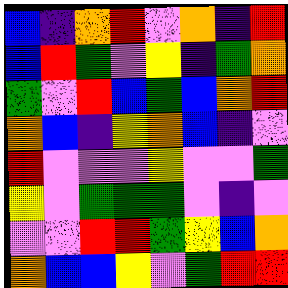[["blue", "indigo", "orange", "red", "violet", "orange", "indigo", "red"], ["blue", "red", "green", "violet", "yellow", "indigo", "green", "orange"], ["green", "violet", "red", "blue", "green", "blue", "orange", "red"], ["orange", "blue", "indigo", "yellow", "orange", "blue", "indigo", "violet"], ["red", "violet", "violet", "violet", "yellow", "violet", "violet", "green"], ["yellow", "violet", "green", "green", "green", "violet", "indigo", "violet"], ["violet", "violet", "red", "red", "green", "yellow", "blue", "orange"], ["orange", "blue", "blue", "yellow", "violet", "green", "red", "red"]]